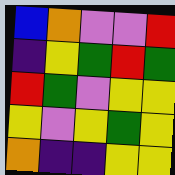[["blue", "orange", "violet", "violet", "red"], ["indigo", "yellow", "green", "red", "green"], ["red", "green", "violet", "yellow", "yellow"], ["yellow", "violet", "yellow", "green", "yellow"], ["orange", "indigo", "indigo", "yellow", "yellow"]]